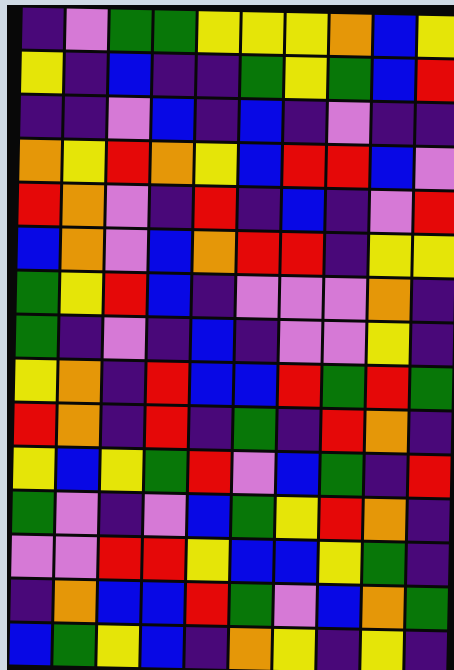[["indigo", "violet", "green", "green", "yellow", "yellow", "yellow", "orange", "blue", "yellow"], ["yellow", "indigo", "blue", "indigo", "indigo", "green", "yellow", "green", "blue", "red"], ["indigo", "indigo", "violet", "blue", "indigo", "blue", "indigo", "violet", "indigo", "indigo"], ["orange", "yellow", "red", "orange", "yellow", "blue", "red", "red", "blue", "violet"], ["red", "orange", "violet", "indigo", "red", "indigo", "blue", "indigo", "violet", "red"], ["blue", "orange", "violet", "blue", "orange", "red", "red", "indigo", "yellow", "yellow"], ["green", "yellow", "red", "blue", "indigo", "violet", "violet", "violet", "orange", "indigo"], ["green", "indigo", "violet", "indigo", "blue", "indigo", "violet", "violet", "yellow", "indigo"], ["yellow", "orange", "indigo", "red", "blue", "blue", "red", "green", "red", "green"], ["red", "orange", "indigo", "red", "indigo", "green", "indigo", "red", "orange", "indigo"], ["yellow", "blue", "yellow", "green", "red", "violet", "blue", "green", "indigo", "red"], ["green", "violet", "indigo", "violet", "blue", "green", "yellow", "red", "orange", "indigo"], ["violet", "violet", "red", "red", "yellow", "blue", "blue", "yellow", "green", "indigo"], ["indigo", "orange", "blue", "blue", "red", "green", "violet", "blue", "orange", "green"], ["blue", "green", "yellow", "blue", "indigo", "orange", "yellow", "indigo", "yellow", "indigo"]]